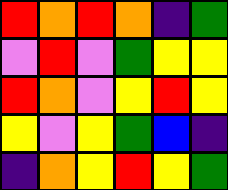[["red", "orange", "red", "orange", "indigo", "green"], ["violet", "red", "violet", "green", "yellow", "yellow"], ["red", "orange", "violet", "yellow", "red", "yellow"], ["yellow", "violet", "yellow", "green", "blue", "indigo"], ["indigo", "orange", "yellow", "red", "yellow", "green"]]